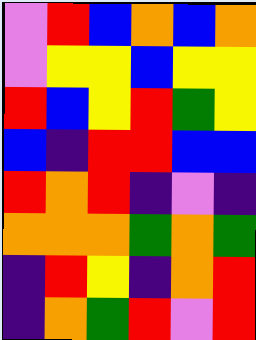[["violet", "red", "blue", "orange", "blue", "orange"], ["violet", "yellow", "yellow", "blue", "yellow", "yellow"], ["red", "blue", "yellow", "red", "green", "yellow"], ["blue", "indigo", "red", "red", "blue", "blue"], ["red", "orange", "red", "indigo", "violet", "indigo"], ["orange", "orange", "orange", "green", "orange", "green"], ["indigo", "red", "yellow", "indigo", "orange", "red"], ["indigo", "orange", "green", "red", "violet", "red"]]